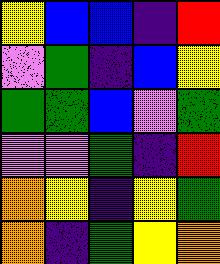[["yellow", "blue", "blue", "indigo", "red"], ["violet", "green", "indigo", "blue", "yellow"], ["green", "green", "blue", "violet", "green"], ["violet", "violet", "green", "indigo", "red"], ["orange", "yellow", "indigo", "yellow", "green"], ["orange", "indigo", "green", "yellow", "orange"]]